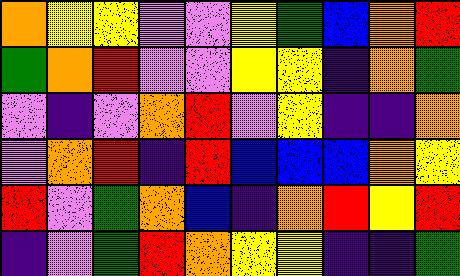[["orange", "yellow", "yellow", "violet", "violet", "yellow", "green", "blue", "orange", "red"], ["green", "orange", "red", "violet", "violet", "yellow", "yellow", "indigo", "orange", "green"], ["violet", "indigo", "violet", "orange", "red", "violet", "yellow", "indigo", "indigo", "orange"], ["violet", "orange", "red", "indigo", "red", "blue", "blue", "blue", "orange", "yellow"], ["red", "violet", "green", "orange", "blue", "indigo", "orange", "red", "yellow", "red"], ["indigo", "violet", "green", "red", "orange", "yellow", "yellow", "indigo", "indigo", "green"]]